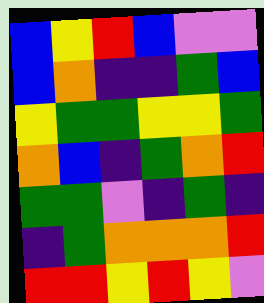[["blue", "yellow", "red", "blue", "violet", "violet"], ["blue", "orange", "indigo", "indigo", "green", "blue"], ["yellow", "green", "green", "yellow", "yellow", "green"], ["orange", "blue", "indigo", "green", "orange", "red"], ["green", "green", "violet", "indigo", "green", "indigo"], ["indigo", "green", "orange", "orange", "orange", "red"], ["red", "red", "yellow", "red", "yellow", "violet"]]